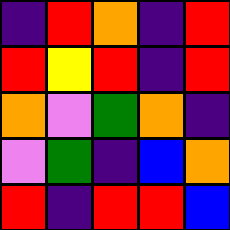[["indigo", "red", "orange", "indigo", "red"], ["red", "yellow", "red", "indigo", "red"], ["orange", "violet", "green", "orange", "indigo"], ["violet", "green", "indigo", "blue", "orange"], ["red", "indigo", "red", "red", "blue"]]